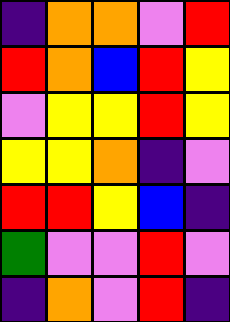[["indigo", "orange", "orange", "violet", "red"], ["red", "orange", "blue", "red", "yellow"], ["violet", "yellow", "yellow", "red", "yellow"], ["yellow", "yellow", "orange", "indigo", "violet"], ["red", "red", "yellow", "blue", "indigo"], ["green", "violet", "violet", "red", "violet"], ["indigo", "orange", "violet", "red", "indigo"]]